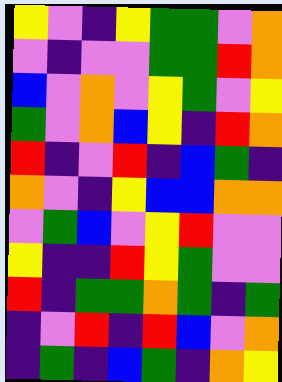[["yellow", "violet", "indigo", "yellow", "green", "green", "violet", "orange"], ["violet", "indigo", "violet", "violet", "green", "green", "red", "orange"], ["blue", "violet", "orange", "violet", "yellow", "green", "violet", "yellow"], ["green", "violet", "orange", "blue", "yellow", "indigo", "red", "orange"], ["red", "indigo", "violet", "red", "indigo", "blue", "green", "indigo"], ["orange", "violet", "indigo", "yellow", "blue", "blue", "orange", "orange"], ["violet", "green", "blue", "violet", "yellow", "red", "violet", "violet"], ["yellow", "indigo", "indigo", "red", "yellow", "green", "violet", "violet"], ["red", "indigo", "green", "green", "orange", "green", "indigo", "green"], ["indigo", "violet", "red", "indigo", "red", "blue", "violet", "orange"], ["indigo", "green", "indigo", "blue", "green", "indigo", "orange", "yellow"]]